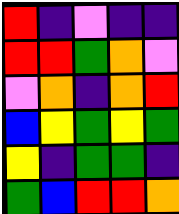[["red", "indigo", "violet", "indigo", "indigo"], ["red", "red", "green", "orange", "violet"], ["violet", "orange", "indigo", "orange", "red"], ["blue", "yellow", "green", "yellow", "green"], ["yellow", "indigo", "green", "green", "indigo"], ["green", "blue", "red", "red", "orange"]]